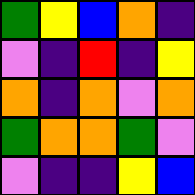[["green", "yellow", "blue", "orange", "indigo"], ["violet", "indigo", "red", "indigo", "yellow"], ["orange", "indigo", "orange", "violet", "orange"], ["green", "orange", "orange", "green", "violet"], ["violet", "indigo", "indigo", "yellow", "blue"]]